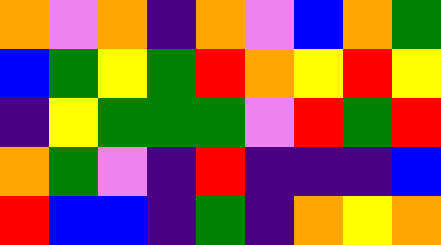[["orange", "violet", "orange", "indigo", "orange", "violet", "blue", "orange", "green"], ["blue", "green", "yellow", "green", "red", "orange", "yellow", "red", "yellow"], ["indigo", "yellow", "green", "green", "green", "violet", "red", "green", "red"], ["orange", "green", "violet", "indigo", "red", "indigo", "indigo", "indigo", "blue"], ["red", "blue", "blue", "indigo", "green", "indigo", "orange", "yellow", "orange"]]